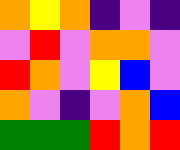[["orange", "yellow", "orange", "indigo", "violet", "indigo"], ["violet", "red", "violet", "orange", "orange", "violet"], ["red", "orange", "violet", "yellow", "blue", "violet"], ["orange", "violet", "indigo", "violet", "orange", "blue"], ["green", "green", "green", "red", "orange", "red"]]